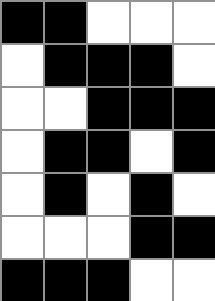[["black", "black", "white", "white", "white"], ["white", "black", "black", "black", "white"], ["white", "white", "black", "black", "black"], ["white", "black", "black", "white", "black"], ["white", "black", "white", "black", "white"], ["white", "white", "white", "black", "black"], ["black", "black", "black", "white", "white"]]